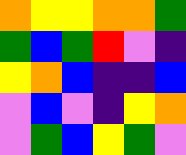[["orange", "yellow", "yellow", "orange", "orange", "green"], ["green", "blue", "green", "red", "violet", "indigo"], ["yellow", "orange", "blue", "indigo", "indigo", "blue"], ["violet", "blue", "violet", "indigo", "yellow", "orange"], ["violet", "green", "blue", "yellow", "green", "violet"]]